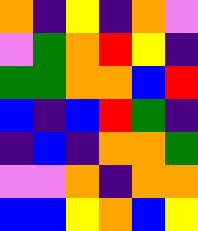[["orange", "indigo", "yellow", "indigo", "orange", "violet"], ["violet", "green", "orange", "red", "yellow", "indigo"], ["green", "green", "orange", "orange", "blue", "red"], ["blue", "indigo", "blue", "red", "green", "indigo"], ["indigo", "blue", "indigo", "orange", "orange", "green"], ["violet", "violet", "orange", "indigo", "orange", "orange"], ["blue", "blue", "yellow", "orange", "blue", "yellow"]]